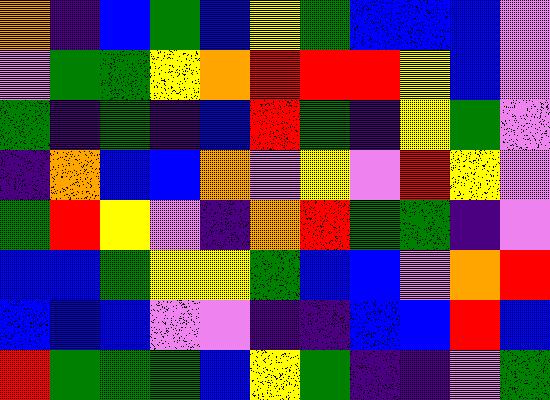[["orange", "indigo", "blue", "green", "blue", "yellow", "green", "blue", "blue", "blue", "violet"], ["violet", "green", "green", "yellow", "orange", "red", "red", "red", "yellow", "blue", "violet"], ["green", "indigo", "green", "indigo", "blue", "red", "green", "indigo", "yellow", "green", "violet"], ["indigo", "orange", "blue", "blue", "orange", "violet", "yellow", "violet", "red", "yellow", "violet"], ["green", "red", "yellow", "violet", "indigo", "orange", "red", "green", "green", "indigo", "violet"], ["blue", "blue", "green", "yellow", "yellow", "green", "blue", "blue", "violet", "orange", "red"], ["blue", "blue", "blue", "violet", "violet", "indigo", "indigo", "blue", "blue", "red", "blue"], ["red", "green", "green", "green", "blue", "yellow", "green", "indigo", "indigo", "violet", "green"]]